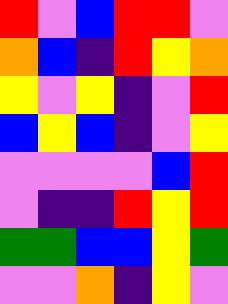[["red", "violet", "blue", "red", "red", "violet"], ["orange", "blue", "indigo", "red", "yellow", "orange"], ["yellow", "violet", "yellow", "indigo", "violet", "red"], ["blue", "yellow", "blue", "indigo", "violet", "yellow"], ["violet", "violet", "violet", "violet", "blue", "red"], ["violet", "indigo", "indigo", "red", "yellow", "red"], ["green", "green", "blue", "blue", "yellow", "green"], ["violet", "violet", "orange", "indigo", "yellow", "violet"]]